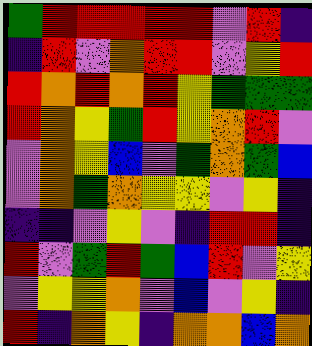[["green", "red", "red", "red", "red", "red", "violet", "red", "indigo"], ["indigo", "red", "violet", "orange", "red", "red", "violet", "yellow", "red"], ["red", "orange", "red", "orange", "red", "yellow", "green", "green", "green"], ["red", "orange", "yellow", "green", "red", "yellow", "orange", "red", "violet"], ["violet", "orange", "yellow", "blue", "violet", "green", "orange", "green", "blue"], ["violet", "orange", "green", "orange", "yellow", "yellow", "violet", "yellow", "indigo"], ["indigo", "indigo", "violet", "yellow", "violet", "indigo", "red", "red", "indigo"], ["red", "violet", "green", "red", "green", "blue", "red", "violet", "yellow"], ["violet", "yellow", "yellow", "orange", "violet", "blue", "violet", "yellow", "indigo"], ["red", "indigo", "orange", "yellow", "indigo", "orange", "orange", "blue", "orange"]]